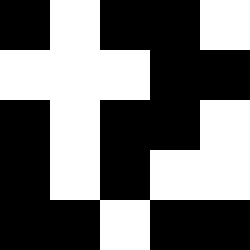[["black", "white", "black", "black", "white"], ["white", "white", "white", "black", "black"], ["black", "white", "black", "black", "white"], ["black", "white", "black", "white", "white"], ["black", "black", "white", "black", "black"]]